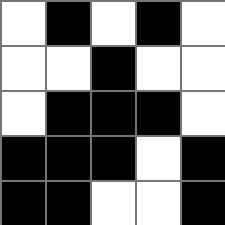[["white", "black", "white", "black", "white"], ["white", "white", "black", "white", "white"], ["white", "black", "black", "black", "white"], ["black", "black", "black", "white", "black"], ["black", "black", "white", "white", "black"]]